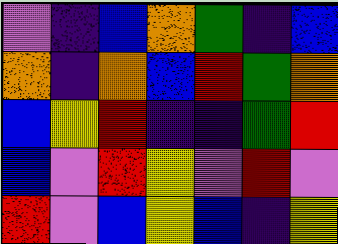[["violet", "indigo", "blue", "orange", "green", "indigo", "blue"], ["orange", "indigo", "orange", "blue", "red", "green", "orange"], ["blue", "yellow", "red", "indigo", "indigo", "green", "red"], ["blue", "violet", "red", "yellow", "violet", "red", "violet"], ["red", "violet", "blue", "yellow", "blue", "indigo", "yellow"]]